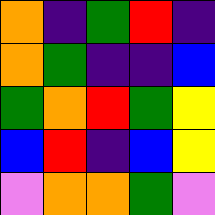[["orange", "indigo", "green", "red", "indigo"], ["orange", "green", "indigo", "indigo", "blue"], ["green", "orange", "red", "green", "yellow"], ["blue", "red", "indigo", "blue", "yellow"], ["violet", "orange", "orange", "green", "violet"]]